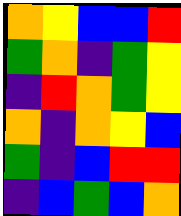[["orange", "yellow", "blue", "blue", "red"], ["green", "orange", "indigo", "green", "yellow"], ["indigo", "red", "orange", "green", "yellow"], ["orange", "indigo", "orange", "yellow", "blue"], ["green", "indigo", "blue", "red", "red"], ["indigo", "blue", "green", "blue", "orange"]]